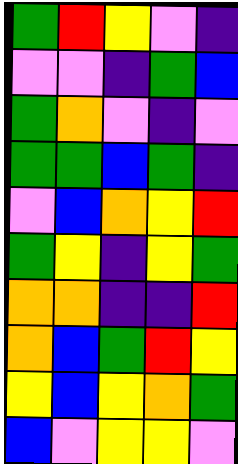[["green", "red", "yellow", "violet", "indigo"], ["violet", "violet", "indigo", "green", "blue"], ["green", "orange", "violet", "indigo", "violet"], ["green", "green", "blue", "green", "indigo"], ["violet", "blue", "orange", "yellow", "red"], ["green", "yellow", "indigo", "yellow", "green"], ["orange", "orange", "indigo", "indigo", "red"], ["orange", "blue", "green", "red", "yellow"], ["yellow", "blue", "yellow", "orange", "green"], ["blue", "violet", "yellow", "yellow", "violet"]]